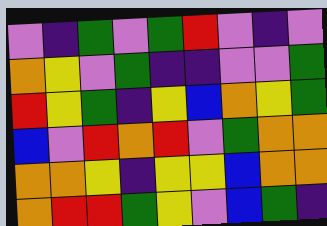[["violet", "indigo", "green", "violet", "green", "red", "violet", "indigo", "violet"], ["orange", "yellow", "violet", "green", "indigo", "indigo", "violet", "violet", "green"], ["red", "yellow", "green", "indigo", "yellow", "blue", "orange", "yellow", "green"], ["blue", "violet", "red", "orange", "red", "violet", "green", "orange", "orange"], ["orange", "orange", "yellow", "indigo", "yellow", "yellow", "blue", "orange", "orange"], ["orange", "red", "red", "green", "yellow", "violet", "blue", "green", "indigo"]]